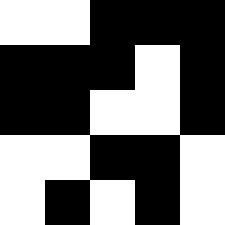[["white", "white", "black", "black", "black"], ["black", "black", "black", "white", "black"], ["black", "black", "white", "white", "black"], ["white", "white", "black", "black", "white"], ["white", "black", "white", "black", "white"]]